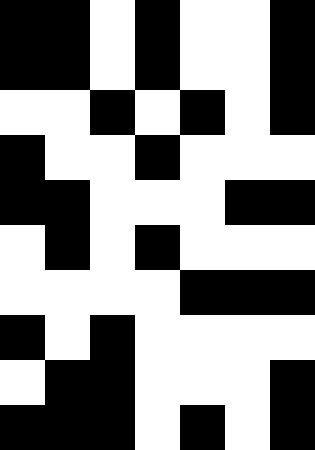[["black", "black", "white", "black", "white", "white", "black"], ["black", "black", "white", "black", "white", "white", "black"], ["white", "white", "black", "white", "black", "white", "black"], ["black", "white", "white", "black", "white", "white", "white"], ["black", "black", "white", "white", "white", "black", "black"], ["white", "black", "white", "black", "white", "white", "white"], ["white", "white", "white", "white", "black", "black", "black"], ["black", "white", "black", "white", "white", "white", "white"], ["white", "black", "black", "white", "white", "white", "black"], ["black", "black", "black", "white", "black", "white", "black"]]